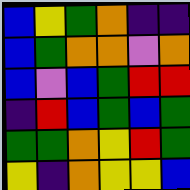[["blue", "yellow", "green", "orange", "indigo", "indigo"], ["blue", "green", "orange", "orange", "violet", "orange"], ["blue", "violet", "blue", "green", "red", "red"], ["indigo", "red", "blue", "green", "blue", "green"], ["green", "green", "orange", "yellow", "red", "green"], ["yellow", "indigo", "orange", "yellow", "yellow", "blue"]]